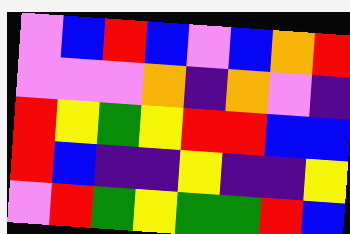[["violet", "blue", "red", "blue", "violet", "blue", "orange", "red"], ["violet", "violet", "violet", "orange", "indigo", "orange", "violet", "indigo"], ["red", "yellow", "green", "yellow", "red", "red", "blue", "blue"], ["red", "blue", "indigo", "indigo", "yellow", "indigo", "indigo", "yellow"], ["violet", "red", "green", "yellow", "green", "green", "red", "blue"]]